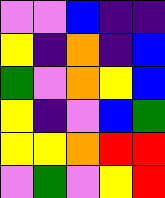[["violet", "violet", "blue", "indigo", "indigo"], ["yellow", "indigo", "orange", "indigo", "blue"], ["green", "violet", "orange", "yellow", "blue"], ["yellow", "indigo", "violet", "blue", "green"], ["yellow", "yellow", "orange", "red", "red"], ["violet", "green", "violet", "yellow", "red"]]